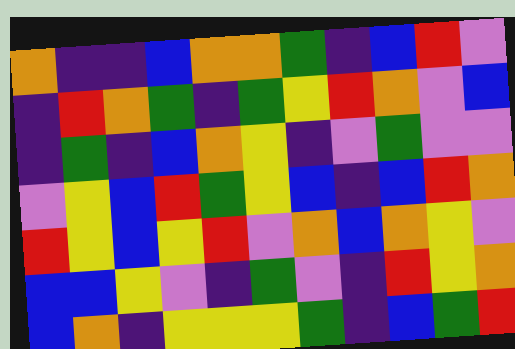[["orange", "indigo", "indigo", "blue", "orange", "orange", "green", "indigo", "blue", "red", "violet"], ["indigo", "red", "orange", "green", "indigo", "green", "yellow", "red", "orange", "violet", "blue"], ["indigo", "green", "indigo", "blue", "orange", "yellow", "indigo", "violet", "green", "violet", "violet"], ["violet", "yellow", "blue", "red", "green", "yellow", "blue", "indigo", "blue", "red", "orange"], ["red", "yellow", "blue", "yellow", "red", "violet", "orange", "blue", "orange", "yellow", "violet"], ["blue", "blue", "yellow", "violet", "indigo", "green", "violet", "indigo", "red", "yellow", "orange"], ["blue", "orange", "indigo", "yellow", "yellow", "yellow", "green", "indigo", "blue", "green", "red"]]